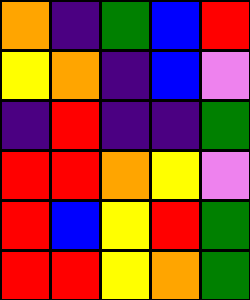[["orange", "indigo", "green", "blue", "red"], ["yellow", "orange", "indigo", "blue", "violet"], ["indigo", "red", "indigo", "indigo", "green"], ["red", "red", "orange", "yellow", "violet"], ["red", "blue", "yellow", "red", "green"], ["red", "red", "yellow", "orange", "green"]]